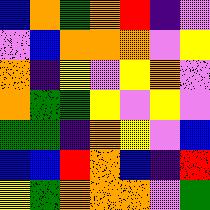[["blue", "orange", "green", "orange", "red", "indigo", "violet"], ["violet", "blue", "orange", "orange", "orange", "violet", "yellow"], ["orange", "indigo", "yellow", "violet", "yellow", "orange", "violet"], ["orange", "green", "green", "yellow", "violet", "yellow", "violet"], ["green", "green", "indigo", "orange", "yellow", "violet", "blue"], ["blue", "blue", "red", "orange", "blue", "indigo", "red"], ["yellow", "green", "orange", "orange", "orange", "violet", "green"]]